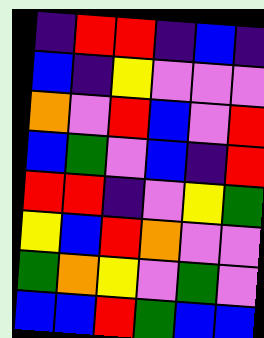[["indigo", "red", "red", "indigo", "blue", "indigo"], ["blue", "indigo", "yellow", "violet", "violet", "violet"], ["orange", "violet", "red", "blue", "violet", "red"], ["blue", "green", "violet", "blue", "indigo", "red"], ["red", "red", "indigo", "violet", "yellow", "green"], ["yellow", "blue", "red", "orange", "violet", "violet"], ["green", "orange", "yellow", "violet", "green", "violet"], ["blue", "blue", "red", "green", "blue", "blue"]]